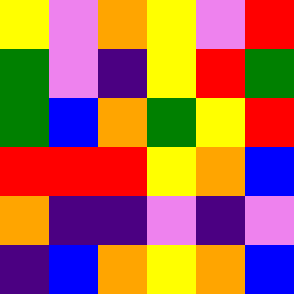[["yellow", "violet", "orange", "yellow", "violet", "red"], ["green", "violet", "indigo", "yellow", "red", "green"], ["green", "blue", "orange", "green", "yellow", "red"], ["red", "red", "red", "yellow", "orange", "blue"], ["orange", "indigo", "indigo", "violet", "indigo", "violet"], ["indigo", "blue", "orange", "yellow", "orange", "blue"]]